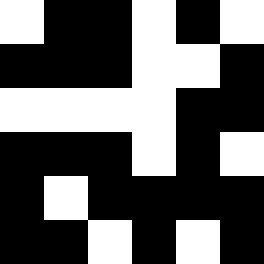[["white", "black", "black", "white", "black", "white"], ["black", "black", "black", "white", "white", "black"], ["white", "white", "white", "white", "black", "black"], ["black", "black", "black", "white", "black", "white"], ["black", "white", "black", "black", "black", "black"], ["black", "black", "white", "black", "white", "black"]]